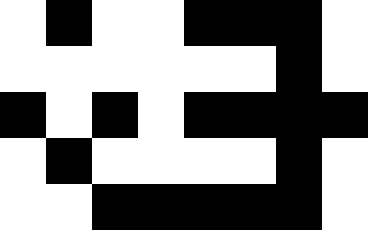[["white", "black", "white", "white", "black", "black", "black", "white"], ["white", "white", "white", "white", "white", "white", "black", "white"], ["black", "white", "black", "white", "black", "black", "black", "black"], ["white", "black", "white", "white", "white", "white", "black", "white"], ["white", "white", "black", "black", "black", "black", "black", "white"]]